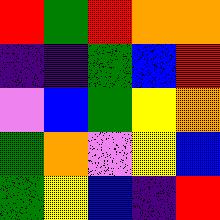[["red", "green", "red", "orange", "orange"], ["indigo", "indigo", "green", "blue", "red"], ["violet", "blue", "green", "yellow", "orange"], ["green", "orange", "violet", "yellow", "blue"], ["green", "yellow", "blue", "indigo", "red"]]